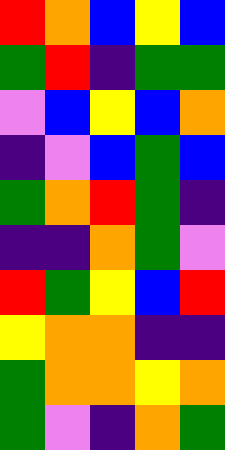[["red", "orange", "blue", "yellow", "blue"], ["green", "red", "indigo", "green", "green"], ["violet", "blue", "yellow", "blue", "orange"], ["indigo", "violet", "blue", "green", "blue"], ["green", "orange", "red", "green", "indigo"], ["indigo", "indigo", "orange", "green", "violet"], ["red", "green", "yellow", "blue", "red"], ["yellow", "orange", "orange", "indigo", "indigo"], ["green", "orange", "orange", "yellow", "orange"], ["green", "violet", "indigo", "orange", "green"]]